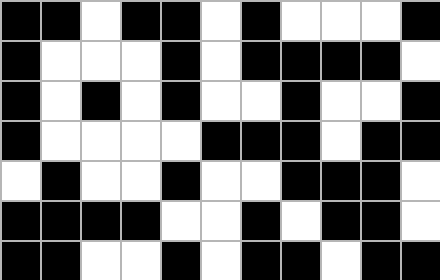[["black", "black", "white", "black", "black", "white", "black", "white", "white", "white", "black"], ["black", "white", "white", "white", "black", "white", "black", "black", "black", "black", "white"], ["black", "white", "black", "white", "black", "white", "white", "black", "white", "white", "black"], ["black", "white", "white", "white", "white", "black", "black", "black", "white", "black", "black"], ["white", "black", "white", "white", "black", "white", "white", "black", "black", "black", "white"], ["black", "black", "black", "black", "white", "white", "black", "white", "black", "black", "white"], ["black", "black", "white", "white", "black", "white", "black", "black", "white", "black", "black"]]